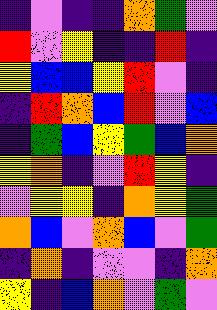[["indigo", "violet", "indigo", "indigo", "orange", "green", "violet"], ["red", "violet", "yellow", "indigo", "indigo", "red", "indigo"], ["yellow", "blue", "blue", "yellow", "red", "violet", "indigo"], ["indigo", "red", "orange", "blue", "red", "violet", "blue"], ["indigo", "green", "blue", "yellow", "green", "blue", "orange"], ["yellow", "orange", "indigo", "violet", "red", "yellow", "indigo"], ["violet", "yellow", "yellow", "indigo", "orange", "yellow", "green"], ["orange", "blue", "violet", "orange", "blue", "violet", "green"], ["indigo", "orange", "indigo", "violet", "violet", "indigo", "orange"], ["yellow", "indigo", "blue", "orange", "violet", "green", "violet"]]